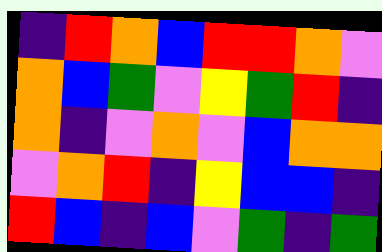[["indigo", "red", "orange", "blue", "red", "red", "orange", "violet"], ["orange", "blue", "green", "violet", "yellow", "green", "red", "indigo"], ["orange", "indigo", "violet", "orange", "violet", "blue", "orange", "orange"], ["violet", "orange", "red", "indigo", "yellow", "blue", "blue", "indigo"], ["red", "blue", "indigo", "blue", "violet", "green", "indigo", "green"]]